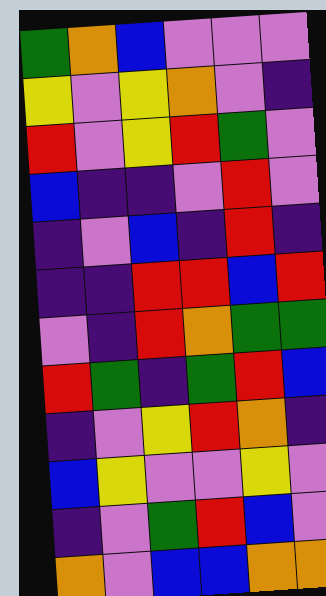[["green", "orange", "blue", "violet", "violet", "violet"], ["yellow", "violet", "yellow", "orange", "violet", "indigo"], ["red", "violet", "yellow", "red", "green", "violet"], ["blue", "indigo", "indigo", "violet", "red", "violet"], ["indigo", "violet", "blue", "indigo", "red", "indigo"], ["indigo", "indigo", "red", "red", "blue", "red"], ["violet", "indigo", "red", "orange", "green", "green"], ["red", "green", "indigo", "green", "red", "blue"], ["indigo", "violet", "yellow", "red", "orange", "indigo"], ["blue", "yellow", "violet", "violet", "yellow", "violet"], ["indigo", "violet", "green", "red", "blue", "violet"], ["orange", "violet", "blue", "blue", "orange", "orange"]]